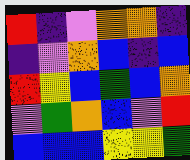[["red", "indigo", "violet", "orange", "orange", "indigo"], ["indigo", "violet", "orange", "blue", "indigo", "blue"], ["red", "yellow", "blue", "green", "blue", "orange"], ["violet", "green", "orange", "blue", "violet", "red"], ["blue", "blue", "blue", "yellow", "yellow", "green"]]